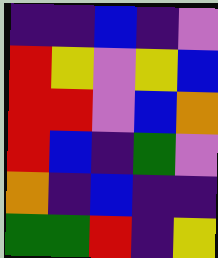[["indigo", "indigo", "blue", "indigo", "violet"], ["red", "yellow", "violet", "yellow", "blue"], ["red", "red", "violet", "blue", "orange"], ["red", "blue", "indigo", "green", "violet"], ["orange", "indigo", "blue", "indigo", "indigo"], ["green", "green", "red", "indigo", "yellow"]]